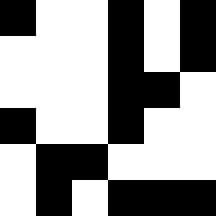[["black", "white", "white", "black", "white", "black"], ["white", "white", "white", "black", "white", "black"], ["white", "white", "white", "black", "black", "white"], ["black", "white", "white", "black", "white", "white"], ["white", "black", "black", "white", "white", "white"], ["white", "black", "white", "black", "black", "black"]]